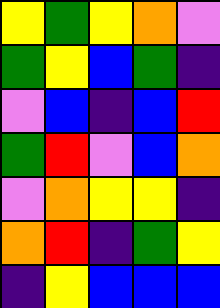[["yellow", "green", "yellow", "orange", "violet"], ["green", "yellow", "blue", "green", "indigo"], ["violet", "blue", "indigo", "blue", "red"], ["green", "red", "violet", "blue", "orange"], ["violet", "orange", "yellow", "yellow", "indigo"], ["orange", "red", "indigo", "green", "yellow"], ["indigo", "yellow", "blue", "blue", "blue"]]